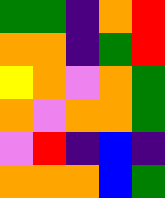[["green", "green", "indigo", "orange", "red"], ["orange", "orange", "indigo", "green", "red"], ["yellow", "orange", "violet", "orange", "green"], ["orange", "violet", "orange", "orange", "green"], ["violet", "red", "indigo", "blue", "indigo"], ["orange", "orange", "orange", "blue", "green"]]